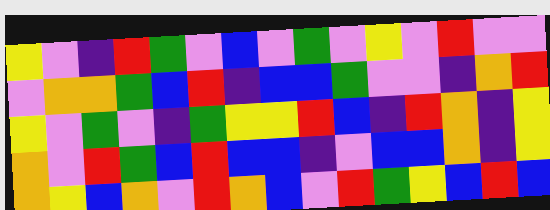[["yellow", "violet", "indigo", "red", "green", "violet", "blue", "violet", "green", "violet", "yellow", "violet", "red", "violet", "violet"], ["violet", "orange", "orange", "green", "blue", "red", "indigo", "blue", "blue", "green", "violet", "violet", "indigo", "orange", "red"], ["yellow", "violet", "green", "violet", "indigo", "green", "yellow", "yellow", "red", "blue", "indigo", "red", "orange", "indigo", "yellow"], ["orange", "violet", "red", "green", "blue", "red", "blue", "blue", "indigo", "violet", "blue", "blue", "orange", "indigo", "yellow"], ["orange", "yellow", "blue", "orange", "violet", "red", "orange", "blue", "violet", "red", "green", "yellow", "blue", "red", "blue"]]